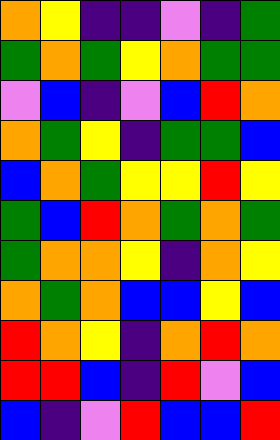[["orange", "yellow", "indigo", "indigo", "violet", "indigo", "green"], ["green", "orange", "green", "yellow", "orange", "green", "green"], ["violet", "blue", "indigo", "violet", "blue", "red", "orange"], ["orange", "green", "yellow", "indigo", "green", "green", "blue"], ["blue", "orange", "green", "yellow", "yellow", "red", "yellow"], ["green", "blue", "red", "orange", "green", "orange", "green"], ["green", "orange", "orange", "yellow", "indigo", "orange", "yellow"], ["orange", "green", "orange", "blue", "blue", "yellow", "blue"], ["red", "orange", "yellow", "indigo", "orange", "red", "orange"], ["red", "red", "blue", "indigo", "red", "violet", "blue"], ["blue", "indigo", "violet", "red", "blue", "blue", "red"]]